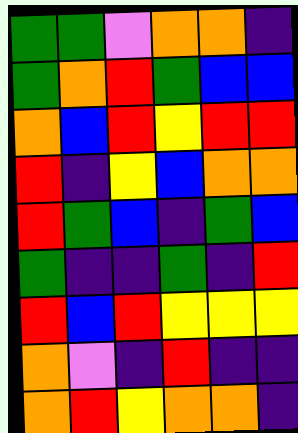[["green", "green", "violet", "orange", "orange", "indigo"], ["green", "orange", "red", "green", "blue", "blue"], ["orange", "blue", "red", "yellow", "red", "red"], ["red", "indigo", "yellow", "blue", "orange", "orange"], ["red", "green", "blue", "indigo", "green", "blue"], ["green", "indigo", "indigo", "green", "indigo", "red"], ["red", "blue", "red", "yellow", "yellow", "yellow"], ["orange", "violet", "indigo", "red", "indigo", "indigo"], ["orange", "red", "yellow", "orange", "orange", "indigo"]]